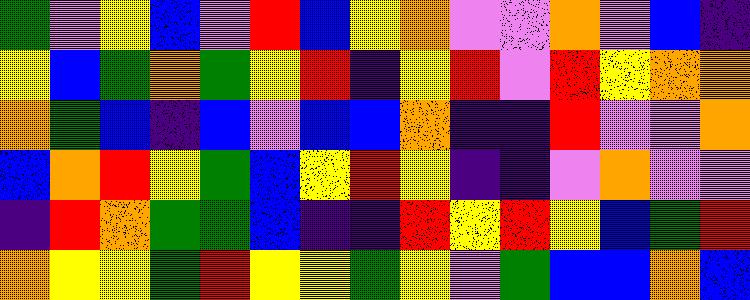[["green", "violet", "yellow", "blue", "violet", "red", "blue", "yellow", "orange", "violet", "violet", "orange", "violet", "blue", "indigo"], ["yellow", "blue", "green", "orange", "green", "yellow", "red", "indigo", "yellow", "red", "violet", "red", "yellow", "orange", "orange"], ["orange", "green", "blue", "indigo", "blue", "violet", "blue", "blue", "orange", "indigo", "indigo", "red", "violet", "violet", "orange"], ["blue", "orange", "red", "yellow", "green", "blue", "yellow", "red", "yellow", "indigo", "indigo", "violet", "orange", "violet", "violet"], ["indigo", "red", "orange", "green", "green", "blue", "indigo", "indigo", "red", "yellow", "red", "yellow", "blue", "green", "red"], ["orange", "yellow", "yellow", "green", "red", "yellow", "yellow", "green", "yellow", "violet", "green", "blue", "blue", "orange", "blue"]]